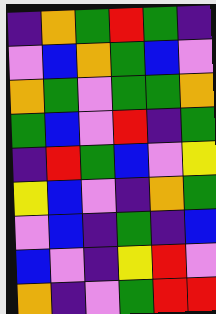[["indigo", "orange", "green", "red", "green", "indigo"], ["violet", "blue", "orange", "green", "blue", "violet"], ["orange", "green", "violet", "green", "green", "orange"], ["green", "blue", "violet", "red", "indigo", "green"], ["indigo", "red", "green", "blue", "violet", "yellow"], ["yellow", "blue", "violet", "indigo", "orange", "green"], ["violet", "blue", "indigo", "green", "indigo", "blue"], ["blue", "violet", "indigo", "yellow", "red", "violet"], ["orange", "indigo", "violet", "green", "red", "red"]]